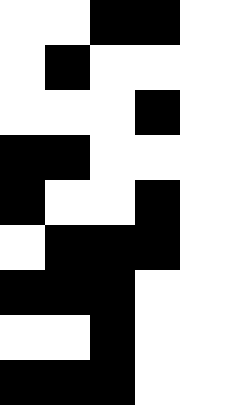[["white", "white", "black", "black", "white"], ["white", "black", "white", "white", "white"], ["white", "white", "white", "black", "white"], ["black", "black", "white", "white", "white"], ["black", "white", "white", "black", "white"], ["white", "black", "black", "black", "white"], ["black", "black", "black", "white", "white"], ["white", "white", "black", "white", "white"], ["black", "black", "black", "white", "white"]]